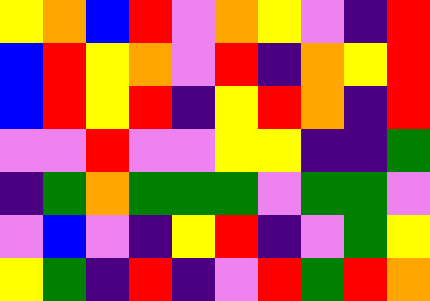[["yellow", "orange", "blue", "red", "violet", "orange", "yellow", "violet", "indigo", "red"], ["blue", "red", "yellow", "orange", "violet", "red", "indigo", "orange", "yellow", "red"], ["blue", "red", "yellow", "red", "indigo", "yellow", "red", "orange", "indigo", "red"], ["violet", "violet", "red", "violet", "violet", "yellow", "yellow", "indigo", "indigo", "green"], ["indigo", "green", "orange", "green", "green", "green", "violet", "green", "green", "violet"], ["violet", "blue", "violet", "indigo", "yellow", "red", "indigo", "violet", "green", "yellow"], ["yellow", "green", "indigo", "red", "indigo", "violet", "red", "green", "red", "orange"]]